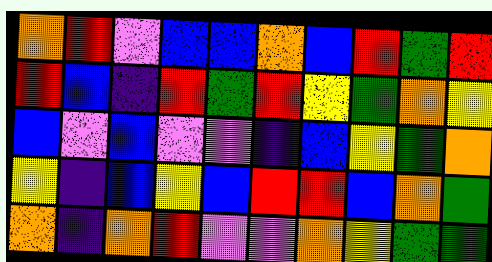[["orange", "red", "violet", "blue", "blue", "orange", "blue", "red", "green", "red"], ["red", "blue", "indigo", "red", "green", "red", "yellow", "green", "orange", "yellow"], ["blue", "violet", "blue", "violet", "violet", "indigo", "blue", "yellow", "green", "orange"], ["yellow", "indigo", "blue", "yellow", "blue", "red", "red", "blue", "orange", "green"], ["orange", "indigo", "orange", "red", "violet", "violet", "orange", "yellow", "green", "green"]]